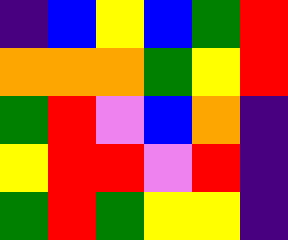[["indigo", "blue", "yellow", "blue", "green", "red"], ["orange", "orange", "orange", "green", "yellow", "red"], ["green", "red", "violet", "blue", "orange", "indigo"], ["yellow", "red", "red", "violet", "red", "indigo"], ["green", "red", "green", "yellow", "yellow", "indigo"]]